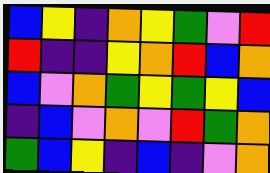[["blue", "yellow", "indigo", "orange", "yellow", "green", "violet", "red"], ["red", "indigo", "indigo", "yellow", "orange", "red", "blue", "orange"], ["blue", "violet", "orange", "green", "yellow", "green", "yellow", "blue"], ["indigo", "blue", "violet", "orange", "violet", "red", "green", "orange"], ["green", "blue", "yellow", "indigo", "blue", "indigo", "violet", "orange"]]